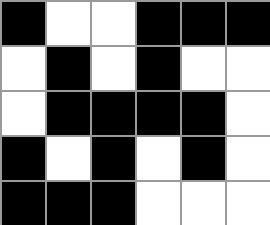[["black", "white", "white", "black", "black", "black"], ["white", "black", "white", "black", "white", "white"], ["white", "black", "black", "black", "black", "white"], ["black", "white", "black", "white", "black", "white"], ["black", "black", "black", "white", "white", "white"]]